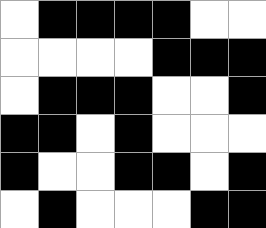[["white", "black", "black", "black", "black", "white", "white"], ["white", "white", "white", "white", "black", "black", "black"], ["white", "black", "black", "black", "white", "white", "black"], ["black", "black", "white", "black", "white", "white", "white"], ["black", "white", "white", "black", "black", "white", "black"], ["white", "black", "white", "white", "white", "black", "black"]]